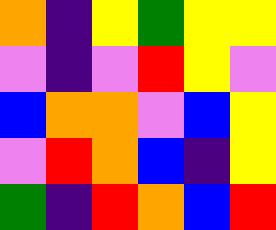[["orange", "indigo", "yellow", "green", "yellow", "yellow"], ["violet", "indigo", "violet", "red", "yellow", "violet"], ["blue", "orange", "orange", "violet", "blue", "yellow"], ["violet", "red", "orange", "blue", "indigo", "yellow"], ["green", "indigo", "red", "orange", "blue", "red"]]